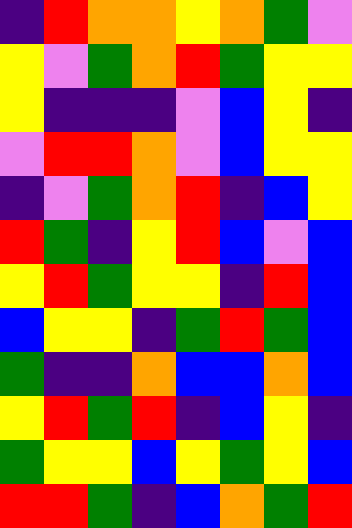[["indigo", "red", "orange", "orange", "yellow", "orange", "green", "violet"], ["yellow", "violet", "green", "orange", "red", "green", "yellow", "yellow"], ["yellow", "indigo", "indigo", "indigo", "violet", "blue", "yellow", "indigo"], ["violet", "red", "red", "orange", "violet", "blue", "yellow", "yellow"], ["indigo", "violet", "green", "orange", "red", "indigo", "blue", "yellow"], ["red", "green", "indigo", "yellow", "red", "blue", "violet", "blue"], ["yellow", "red", "green", "yellow", "yellow", "indigo", "red", "blue"], ["blue", "yellow", "yellow", "indigo", "green", "red", "green", "blue"], ["green", "indigo", "indigo", "orange", "blue", "blue", "orange", "blue"], ["yellow", "red", "green", "red", "indigo", "blue", "yellow", "indigo"], ["green", "yellow", "yellow", "blue", "yellow", "green", "yellow", "blue"], ["red", "red", "green", "indigo", "blue", "orange", "green", "red"]]